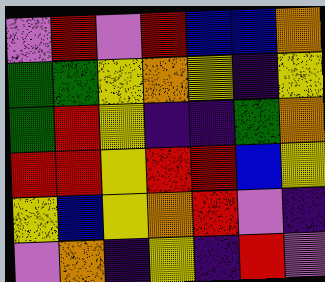[["violet", "red", "violet", "red", "blue", "blue", "orange"], ["green", "green", "yellow", "orange", "yellow", "indigo", "yellow"], ["green", "red", "yellow", "indigo", "indigo", "green", "orange"], ["red", "red", "yellow", "red", "red", "blue", "yellow"], ["yellow", "blue", "yellow", "orange", "red", "violet", "indigo"], ["violet", "orange", "indigo", "yellow", "indigo", "red", "violet"]]